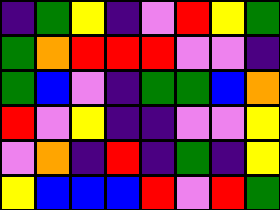[["indigo", "green", "yellow", "indigo", "violet", "red", "yellow", "green"], ["green", "orange", "red", "red", "red", "violet", "violet", "indigo"], ["green", "blue", "violet", "indigo", "green", "green", "blue", "orange"], ["red", "violet", "yellow", "indigo", "indigo", "violet", "violet", "yellow"], ["violet", "orange", "indigo", "red", "indigo", "green", "indigo", "yellow"], ["yellow", "blue", "blue", "blue", "red", "violet", "red", "green"]]